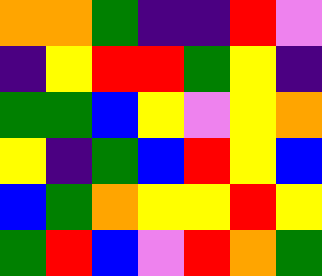[["orange", "orange", "green", "indigo", "indigo", "red", "violet"], ["indigo", "yellow", "red", "red", "green", "yellow", "indigo"], ["green", "green", "blue", "yellow", "violet", "yellow", "orange"], ["yellow", "indigo", "green", "blue", "red", "yellow", "blue"], ["blue", "green", "orange", "yellow", "yellow", "red", "yellow"], ["green", "red", "blue", "violet", "red", "orange", "green"]]